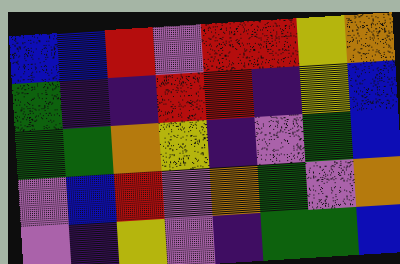[["blue", "blue", "red", "violet", "red", "red", "yellow", "orange"], ["green", "indigo", "indigo", "red", "red", "indigo", "yellow", "blue"], ["green", "green", "orange", "yellow", "indigo", "violet", "green", "blue"], ["violet", "blue", "red", "violet", "orange", "green", "violet", "orange"], ["violet", "indigo", "yellow", "violet", "indigo", "green", "green", "blue"]]